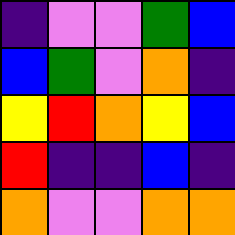[["indigo", "violet", "violet", "green", "blue"], ["blue", "green", "violet", "orange", "indigo"], ["yellow", "red", "orange", "yellow", "blue"], ["red", "indigo", "indigo", "blue", "indigo"], ["orange", "violet", "violet", "orange", "orange"]]